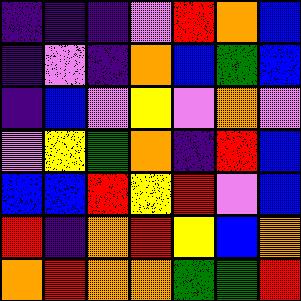[["indigo", "indigo", "indigo", "violet", "red", "orange", "blue"], ["indigo", "violet", "indigo", "orange", "blue", "green", "blue"], ["indigo", "blue", "violet", "yellow", "violet", "orange", "violet"], ["violet", "yellow", "green", "orange", "indigo", "red", "blue"], ["blue", "blue", "red", "yellow", "red", "violet", "blue"], ["red", "indigo", "orange", "red", "yellow", "blue", "orange"], ["orange", "red", "orange", "orange", "green", "green", "red"]]